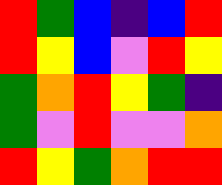[["red", "green", "blue", "indigo", "blue", "red"], ["red", "yellow", "blue", "violet", "red", "yellow"], ["green", "orange", "red", "yellow", "green", "indigo"], ["green", "violet", "red", "violet", "violet", "orange"], ["red", "yellow", "green", "orange", "red", "red"]]